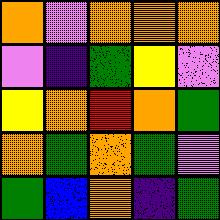[["orange", "violet", "orange", "orange", "orange"], ["violet", "indigo", "green", "yellow", "violet"], ["yellow", "orange", "red", "orange", "green"], ["orange", "green", "orange", "green", "violet"], ["green", "blue", "orange", "indigo", "green"]]